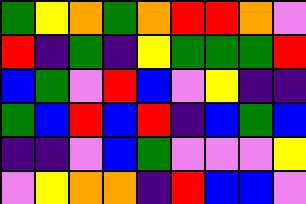[["green", "yellow", "orange", "green", "orange", "red", "red", "orange", "violet"], ["red", "indigo", "green", "indigo", "yellow", "green", "green", "green", "red"], ["blue", "green", "violet", "red", "blue", "violet", "yellow", "indigo", "indigo"], ["green", "blue", "red", "blue", "red", "indigo", "blue", "green", "blue"], ["indigo", "indigo", "violet", "blue", "green", "violet", "violet", "violet", "yellow"], ["violet", "yellow", "orange", "orange", "indigo", "red", "blue", "blue", "violet"]]